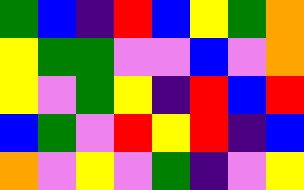[["green", "blue", "indigo", "red", "blue", "yellow", "green", "orange"], ["yellow", "green", "green", "violet", "violet", "blue", "violet", "orange"], ["yellow", "violet", "green", "yellow", "indigo", "red", "blue", "red"], ["blue", "green", "violet", "red", "yellow", "red", "indigo", "blue"], ["orange", "violet", "yellow", "violet", "green", "indigo", "violet", "yellow"]]